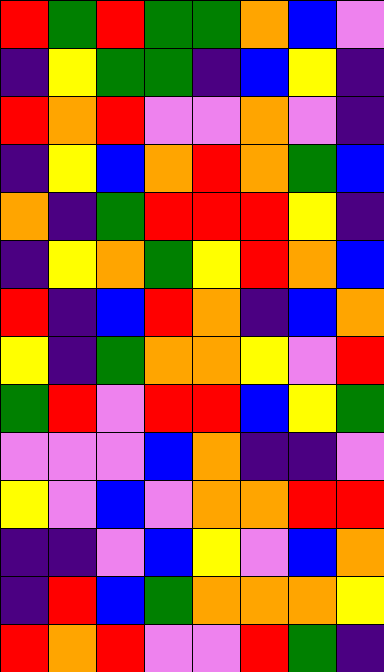[["red", "green", "red", "green", "green", "orange", "blue", "violet"], ["indigo", "yellow", "green", "green", "indigo", "blue", "yellow", "indigo"], ["red", "orange", "red", "violet", "violet", "orange", "violet", "indigo"], ["indigo", "yellow", "blue", "orange", "red", "orange", "green", "blue"], ["orange", "indigo", "green", "red", "red", "red", "yellow", "indigo"], ["indigo", "yellow", "orange", "green", "yellow", "red", "orange", "blue"], ["red", "indigo", "blue", "red", "orange", "indigo", "blue", "orange"], ["yellow", "indigo", "green", "orange", "orange", "yellow", "violet", "red"], ["green", "red", "violet", "red", "red", "blue", "yellow", "green"], ["violet", "violet", "violet", "blue", "orange", "indigo", "indigo", "violet"], ["yellow", "violet", "blue", "violet", "orange", "orange", "red", "red"], ["indigo", "indigo", "violet", "blue", "yellow", "violet", "blue", "orange"], ["indigo", "red", "blue", "green", "orange", "orange", "orange", "yellow"], ["red", "orange", "red", "violet", "violet", "red", "green", "indigo"]]